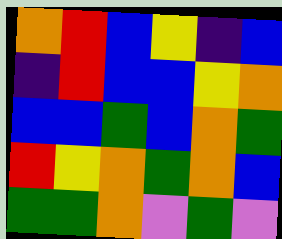[["orange", "red", "blue", "yellow", "indigo", "blue"], ["indigo", "red", "blue", "blue", "yellow", "orange"], ["blue", "blue", "green", "blue", "orange", "green"], ["red", "yellow", "orange", "green", "orange", "blue"], ["green", "green", "orange", "violet", "green", "violet"]]